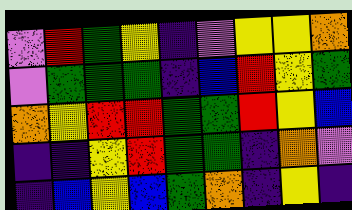[["violet", "red", "green", "yellow", "indigo", "violet", "yellow", "yellow", "orange"], ["violet", "green", "green", "green", "indigo", "blue", "red", "yellow", "green"], ["orange", "yellow", "red", "red", "green", "green", "red", "yellow", "blue"], ["indigo", "indigo", "yellow", "red", "green", "green", "indigo", "orange", "violet"], ["indigo", "blue", "yellow", "blue", "green", "orange", "indigo", "yellow", "indigo"]]